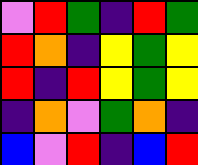[["violet", "red", "green", "indigo", "red", "green"], ["red", "orange", "indigo", "yellow", "green", "yellow"], ["red", "indigo", "red", "yellow", "green", "yellow"], ["indigo", "orange", "violet", "green", "orange", "indigo"], ["blue", "violet", "red", "indigo", "blue", "red"]]